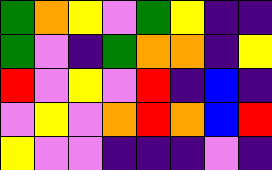[["green", "orange", "yellow", "violet", "green", "yellow", "indigo", "indigo"], ["green", "violet", "indigo", "green", "orange", "orange", "indigo", "yellow"], ["red", "violet", "yellow", "violet", "red", "indigo", "blue", "indigo"], ["violet", "yellow", "violet", "orange", "red", "orange", "blue", "red"], ["yellow", "violet", "violet", "indigo", "indigo", "indigo", "violet", "indigo"]]